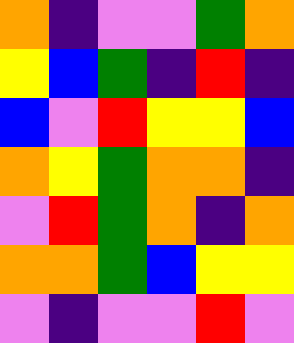[["orange", "indigo", "violet", "violet", "green", "orange"], ["yellow", "blue", "green", "indigo", "red", "indigo"], ["blue", "violet", "red", "yellow", "yellow", "blue"], ["orange", "yellow", "green", "orange", "orange", "indigo"], ["violet", "red", "green", "orange", "indigo", "orange"], ["orange", "orange", "green", "blue", "yellow", "yellow"], ["violet", "indigo", "violet", "violet", "red", "violet"]]